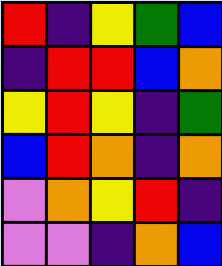[["red", "indigo", "yellow", "green", "blue"], ["indigo", "red", "red", "blue", "orange"], ["yellow", "red", "yellow", "indigo", "green"], ["blue", "red", "orange", "indigo", "orange"], ["violet", "orange", "yellow", "red", "indigo"], ["violet", "violet", "indigo", "orange", "blue"]]